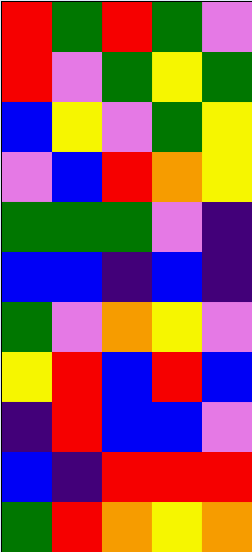[["red", "green", "red", "green", "violet"], ["red", "violet", "green", "yellow", "green"], ["blue", "yellow", "violet", "green", "yellow"], ["violet", "blue", "red", "orange", "yellow"], ["green", "green", "green", "violet", "indigo"], ["blue", "blue", "indigo", "blue", "indigo"], ["green", "violet", "orange", "yellow", "violet"], ["yellow", "red", "blue", "red", "blue"], ["indigo", "red", "blue", "blue", "violet"], ["blue", "indigo", "red", "red", "red"], ["green", "red", "orange", "yellow", "orange"]]